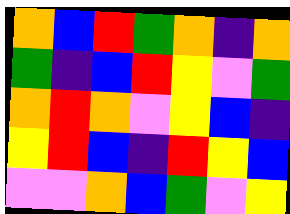[["orange", "blue", "red", "green", "orange", "indigo", "orange"], ["green", "indigo", "blue", "red", "yellow", "violet", "green"], ["orange", "red", "orange", "violet", "yellow", "blue", "indigo"], ["yellow", "red", "blue", "indigo", "red", "yellow", "blue"], ["violet", "violet", "orange", "blue", "green", "violet", "yellow"]]